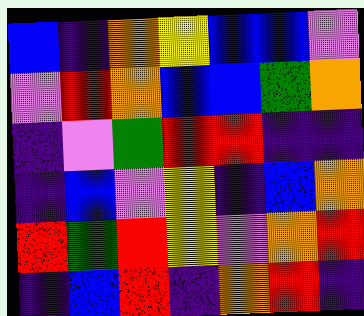[["blue", "indigo", "orange", "yellow", "blue", "blue", "violet"], ["violet", "red", "orange", "blue", "blue", "green", "orange"], ["indigo", "violet", "green", "red", "red", "indigo", "indigo"], ["indigo", "blue", "violet", "yellow", "indigo", "blue", "orange"], ["red", "green", "red", "yellow", "violet", "orange", "red"], ["indigo", "blue", "red", "indigo", "orange", "red", "indigo"]]